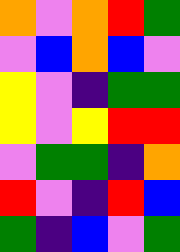[["orange", "violet", "orange", "red", "green"], ["violet", "blue", "orange", "blue", "violet"], ["yellow", "violet", "indigo", "green", "green"], ["yellow", "violet", "yellow", "red", "red"], ["violet", "green", "green", "indigo", "orange"], ["red", "violet", "indigo", "red", "blue"], ["green", "indigo", "blue", "violet", "green"]]